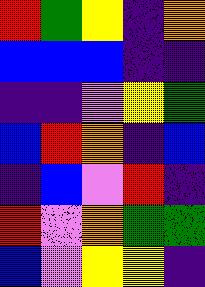[["red", "green", "yellow", "indigo", "orange"], ["blue", "blue", "blue", "indigo", "indigo"], ["indigo", "indigo", "violet", "yellow", "green"], ["blue", "red", "orange", "indigo", "blue"], ["indigo", "blue", "violet", "red", "indigo"], ["red", "violet", "orange", "green", "green"], ["blue", "violet", "yellow", "yellow", "indigo"]]